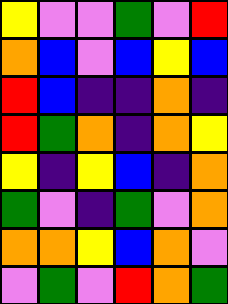[["yellow", "violet", "violet", "green", "violet", "red"], ["orange", "blue", "violet", "blue", "yellow", "blue"], ["red", "blue", "indigo", "indigo", "orange", "indigo"], ["red", "green", "orange", "indigo", "orange", "yellow"], ["yellow", "indigo", "yellow", "blue", "indigo", "orange"], ["green", "violet", "indigo", "green", "violet", "orange"], ["orange", "orange", "yellow", "blue", "orange", "violet"], ["violet", "green", "violet", "red", "orange", "green"]]